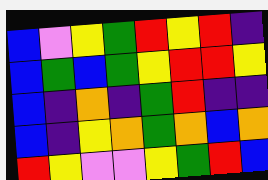[["blue", "violet", "yellow", "green", "red", "yellow", "red", "indigo"], ["blue", "green", "blue", "green", "yellow", "red", "red", "yellow"], ["blue", "indigo", "orange", "indigo", "green", "red", "indigo", "indigo"], ["blue", "indigo", "yellow", "orange", "green", "orange", "blue", "orange"], ["red", "yellow", "violet", "violet", "yellow", "green", "red", "blue"]]